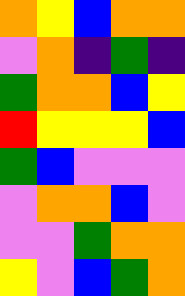[["orange", "yellow", "blue", "orange", "orange"], ["violet", "orange", "indigo", "green", "indigo"], ["green", "orange", "orange", "blue", "yellow"], ["red", "yellow", "yellow", "yellow", "blue"], ["green", "blue", "violet", "violet", "violet"], ["violet", "orange", "orange", "blue", "violet"], ["violet", "violet", "green", "orange", "orange"], ["yellow", "violet", "blue", "green", "orange"]]